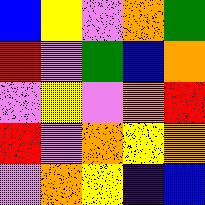[["blue", "yellow", "violet", "orange", "green"], ["red", "violet", "green", "blue", "orange"], ["violet", "yellow", "violet", "orange", "red"], ["red", "violet", "orange", "yellow", "orange"], ["violet", "orange", "yellow", "indigo", "blue"]]